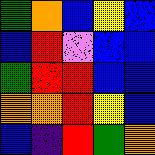[["green", "orange", "blue", "yellow", "blue"], ["blue", "red", "violet", "blue", "blue"], ["green", "red", "red", "blue", "blue"], ["orange", "orange", "red", "yellow", "blue"], ["blue", "indigo", "red", "green", "orange"]]